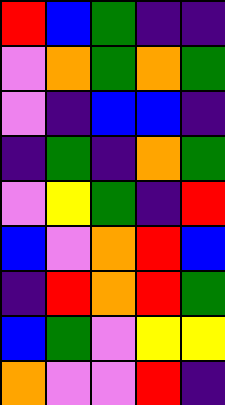[["red", "blue", "green", "indigo", "indigo"], ["violet", "orange", "green", "orange", "green"], ["violet", "indigo", "blue", "blue", "indigo"], ["indigo", "green", "indigo", "orange", "green"], ["violet", "yellow", "green", "indigo", "red"], ["blue", "violet", "orange", "red", "blue"], ["indigo", "red", "orange", "red", "green"], ["blue", "green", "violet", "yellow", "yellow"], ["orange", "violet", "violet", "red", "indigo"]]